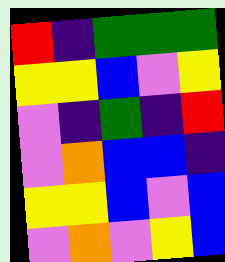[["red", "indigo", "green", "green", "green"], ["yellow", "yellow", "blue", "violet", "yellow"], ["violet", "indigo", "green", "indigo", "red"], ["violet", "orange", "blue", "blue", "indigo"], ["yellow", "yellow", "blue", "violet", "blue"], ["violet", "orange", "violet", "yellow", "blue"]]